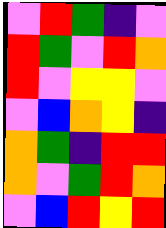[["violet", "red", "green", "indigo", "violet"], ["red", "green", "violet", "red", "orange"], ["red", "violet", "yellow", "yellow", "violet"], ["violet", "blue", "orange", "yellow", "indigo"], ["orange", "green", "indigo", "red", "red"], ["orange", "violet", "green", "red", "orange"], ["violet", "blue", "red", "yellow", "red"]]